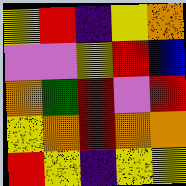[["yellow", "red", "indigo", "yellow", "orange"], ["violet", "violet", "yellow", "red", "blue"], ["orange", "green", "red", "violet", "red"], ["yellow", "orange", "red", "orange", "orange"], ["red", "yellow", "indigo", "yellow", "yellow"]]